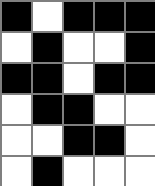[["black", "white", "black", "black", "black"], ["white", "black", "white", "white", "black"], ["black", "black", "white", "black", "black"], ["white", "black", "black", "white", "white"], ["white", "white", "black", "black", "white"], ["white", "black", "white", "white", "white"]]